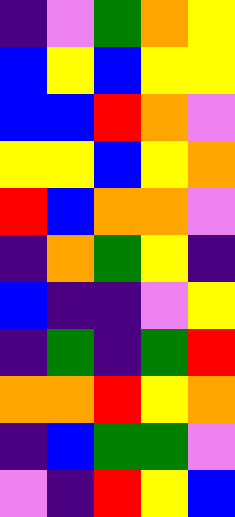[["indigo", "violet", "green", "orange", "yellow"], ["blue", "yellow", "blue", "yellow", "yellow"], ["blue", "blue", "red", "orange", "violet"], ["yellow", "yellow", "blue", "yellow", "orange"], ["red", "blue", "orange", "orange", "violet"], ["indigo", "orange", "green", "yellow", "indigo"], ["blue", "indigo", "indigo", "violet", "yellow"], ["indigo", "green", "indigo", "green", "red"], ["orange", "orange", "red", "yellow", "orange"], ["indigo", "blue", "green", "green", "violet"], ["violet", "indigo", "red", "yellow", "blue"]]